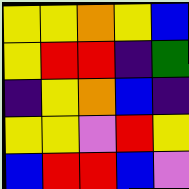[["yellow", "yellow", "orange", "yellow", "blue"], ["yellow", "red", "red", "indigo", "green"], ["indigo", "yellow", "orange", "blue", "indigo"], ["yellow", "yellow", "violet", "red", "yellow"], ["blue", "red", "red", "blue", "violet"]]